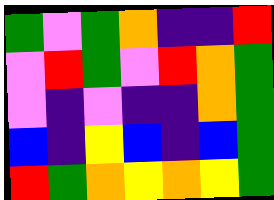[["green", "violet", "green", "orange", "indigo", "indigo", "red"], ["violet", "red", "green", "violet", "red", "orange", "green"], ["violet", "indigo", "violet", "indigo", "indigo", "orange", "green"], ["blue", "indigo", "yellow", "blue", "indigo", "blue", "green"], ["red", "green", "orange", "yellow", "orange", "yellow", "green"]]